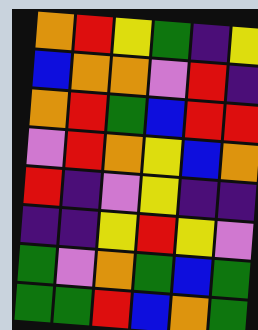[["orange", "red", "yellow", "green", "indigo", "yellow"], ["blue", "orange", "orange", "violet", "red", "indigo"], ["orange", "red", "green", "blue", "red", "red"], ["violet", "red", "orange", "yellow", "blue", "orange"], ["red", "indigo", "violet", "yellow", "indigo", "indigo"], ["indigo", "indigo", "yellow", "red", "yellow", "violet"], ["green", "violet", "orange", "green", "blue", "green"], ["green", "green", "red", "blue", "orange", "green"]]